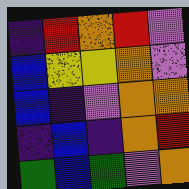[["indigo", "red", "orange", "red", "violet"], ["blue", "yellow", "yellow", "orange", "violet"], ["blue", "indigo", "violet", "orange", "orange"], ["indigo", "blue", "indigo", "orange", "red"], ["green", "blue", "green", "violet", "orange"]]